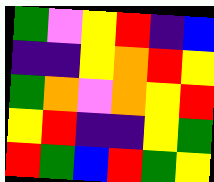[["green", "violet", "yellow", "red", "indigo", "blue"], ["indigo", "indigo", "yellow", "orange", "red", "yellow"], ["green", "orange", "violet", "orange", "yellow", "red"], ["yellow", "red", "indigo", "indigo", "yellow", "green"], ["red", "green", "blue", "red", "green", "yellow"]]